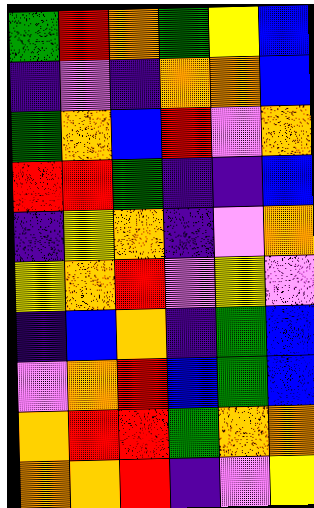[["green", "red", "orange", "green", "yellow", "blue"], ["indigo", "violet", "indigo", "orange", "orange", "blue"], ["green", "orange", "blue", "red", "violet", "orange"], ["red", "red", "green", "indigo", "indigo", "blue"], ["indigo", "yellow", "orange", "indigo", "violet", "orange"], ["yellow", "orange", "red", "violet", "yellow", "violet"], ["indigo", "blue", "orange", "indigo", "green", "blue"], ["violet", "orange", "red", "blue", "green", "blue"], ["orange", "red", "red", "green", "orange", "orange"], ["orange", "orange", "red", "indigo", "violet", "yellow"]]